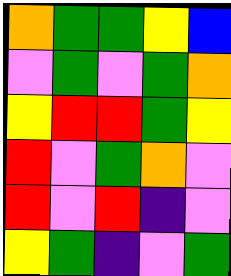[["orange", "green", "green", "yellow", "blue"], ["violet", "green", "violet", "green", "orange"], ["yellow", "red", "red", "green", "yellow"], ["red", "violet", "green", "orange", "violet"], ["red", "violet", "red", "indigo", "violet"], ["yellow", "green", "indigo", "violet", "green"]]